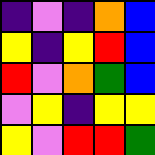[["indigo", "violet", "indigo", "orange", "blue"], ["yellow", "indigo", "yellow", "red", "blue"], ["red", "violet", "orange", "green", "blue"], ["violet", "yellow", "indigo", "yellow", "yellow"], ["yellow", "violet", "red", "red", "green"]]